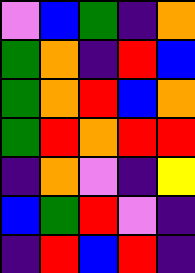[["violet", "blue", "green", "indigo", "orange"], ["green", "orange", "indigo", "red", "blue"], ["green", "orange", "red", "blue", "orange"], ["green", "red", "orange", "red", "red"], ["indigo", "orange", "violet", "indigo", "yellow"], ["blue", "green", "red", "violet", "indigo"], ["indigo", "red", "blue", "red", "indigo"]]